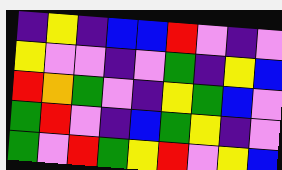[["indigo", "yellow", "indigo", "blue", "blue", "red", "violet", "indigo", "violet"], ["yellow", "violet", "violet", "indigo", "violet", "green", "indigo", "yellow", "blue"], ["red", "orange", "green", "violet", "indigo", "yellow", "green", "blue", "violet"], ["green", "red", "violet", "indigo", "blue", "green", "yellow", "indigo", "violet"], ["green", "violet", "red", "green", "yellow", "red", "violet", "yellow", "blue"]]